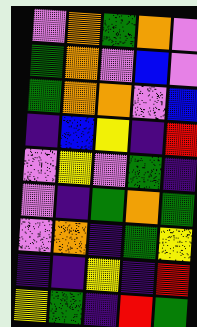[["violet", "orange", "green", "orange", "violet"], ["green", "orange", "violet", "blue", "violet"], ["green", "orange", "orange", "violet", "blue"], ["indigo", "blue", "yellow", "indigo", "red"], ["violet", "yellow", "violet", "green", "indigo"], ["violet", "indigo", "green", "orange", "green"], ["violet", "orange", "indigo", "green", "yellow"], ["indigo", "indigo", "yellow", "indigo", "red"], ["yellow", "green", "indigo", "red", "green"]]